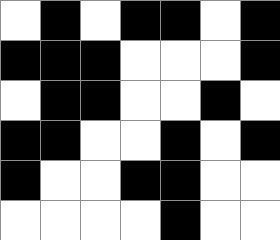[["white", "black", "white", "black", "black", "white", "black"], ["black", "black", "black", "white", "white", "white", "black"], ["white", "black", "black", "white", "white", "black", "white"], ["black", "black", "white", "white", "black", "white", "black"], ["black", "white", "white", "black", "black", "white", "white"], ["white", "white", "white", "white", "black", "white", "white"]]